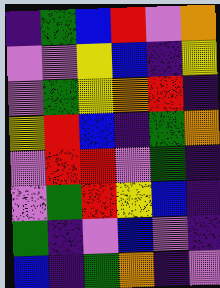[["indigo", "green", "blue", "red", "violet", "orange"], ["violet", "violet", "yellow", "blue", "indigo", "yellow"], ["violet", "green", "yellow", "orange", "red", "indigo"], ["yellow", "red", "blue", "indigo", "green", "orange"], ["violet", "red", "red", "violet", "green", "indigo"], ["violet", "green", "red", "yellow", "blue", "indigo"], ["green", "indigo", "violet", "blue", "violet", "indigo"], ["blue", "indigo", "green", "orange", "indigo", "violet"]]